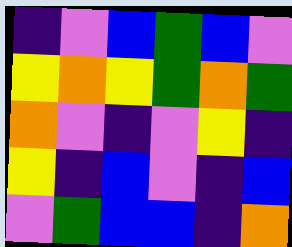[["indigo", "violet", "blue", "green", "blue", "violet"], ["yellow", "orange", "yellow", "green", "orange", "green"], ["orange", "violet", "indigo", "violet", "yellow", "indigo"], ["yellow", "indigo", "blue", "violet", "indigo", "blue"], ["violet", "green", "blue", "blue", "indigo", "orange"]]